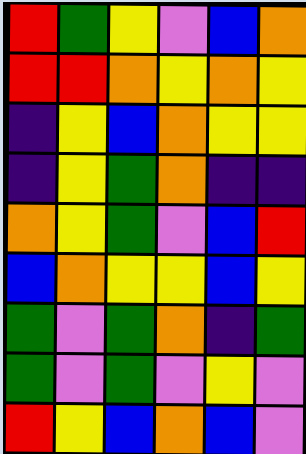[["red", "green", "yellow", "violet", "blue", "orange"], ["red", "red", "orange", "yellow", "orange", "yellow"], ["indigo", "yellow", "blue", "orange", "yellow", "yellow"], ["indigo", "yellow", "green", "orange", "indigo", "indigo"], ["orange", "yellow", "green", "violet", "blue", "red"], ["blue", "orange", "yellow", "yellow", "blue", "yellow"], ["green", "violet", "green", "orange", "indigo", "green"], ["green", "violet", "green", "violet", "yellow", "violet"], ["red", "yellow", "blue", "orange", "blue", "violet"]]